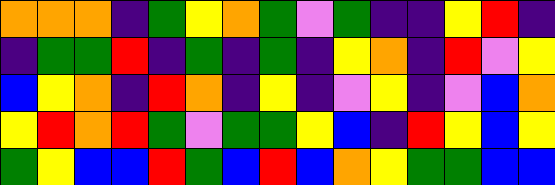[["orange", "orange", "orange", "indigo", "green", "yellow", "orange", "green", "violet", "green", "indigo", "indigo", "yellow", "red", "indigo"], ["indigo", "green", "green", "red", "indigo", "green", "indigo", "green", "indigo", "yellow", "orange", "indigo", "red", "violet", "yellow"], ["blue", "yellow", "orange", "indigo", "red", "orange", "indigo", "yellow", "indigo", "violet", "yellow", "indigo", "violet", "blue", "orange"], ["yellow", "red", "orange", "red", "green", "violet", "green", "green", "yellow", "blue", "indigo", "red", "yellow", "blue", "yellow"], ["green", "yellow", "blue", "blue", "red", "green", "blue", "red", "blue", "orange", "yellow", "green", "green", "blue", "blue"]]